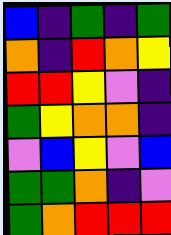[["blue", "indigo", "green", "indigo", "green"], ["orange", "indigo", "red", "orange", "yellow"], ["red", "red", "yellow", "violet", "indigo"], ["green", "yellow", "orange", "orange", "indigo"], ["violet", "blue", "yellow", "violet", "blue"], ["green", "green", "orange", "indigo", "violet"], ["green", "orange", "red", "red", "red"]]